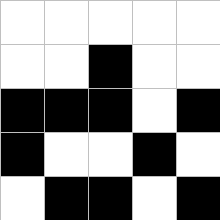[["white", "white", "white", "white", "white"], ["white", "white", "black", "white", "white"], ["black", "black", "black", "white", "black"], ["black", "white", "white", "black", "white"], ["white", "black", "black", "white", "black"]]